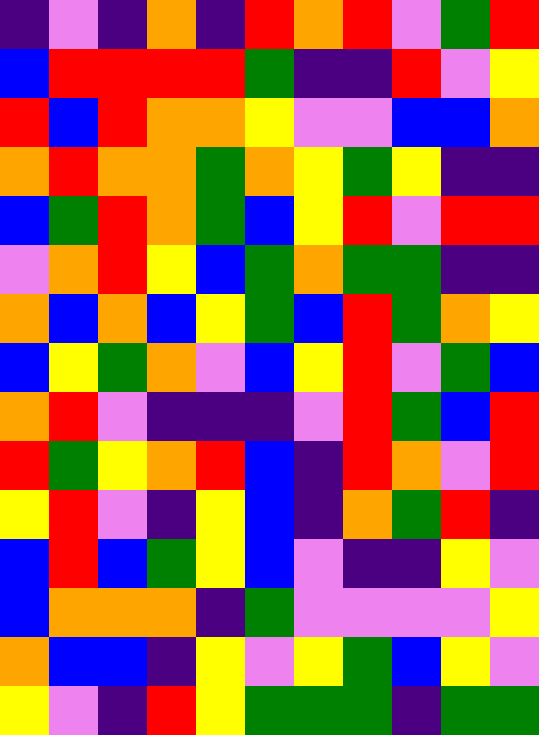[["indigo", "violet", "indigo", "orange", "indigo", "red", "orange", "red", "violet", "green", "red"], ["blue", "red", "red", "red", "red", "green", "indigo", "indigo", "red", "violet", "yellow"], ["red", "blue", "red", "orange", "orange", "yellow", "violet", "violet", "blue", "blue", "orange"], ["orange", "red", "orange", "orange", "green", "orange", "yellow", "green", "yellow", "indigo", "indigo"], ["blue", "green", "red", "orange", "green", "blue", "yellow", "red", "violet", "red", "red"], ["violet", "orange", "red", "yellow", "blue", "green", "orange", "green", "green", "indigo", "indigo"], ["orange", "blue", "orange", "blue", "yellow", "green", "blue", "red", "green", "orange", "yellow"], ["blue", "yellow", "green", "orange", "violet", "blue", "yellow", "red", "violet", "green", "blue"], ["orange", "red", "violet", "indigo", "indigo", "indigo", "violet", "red", "green", "blue", "red"], ["red", "green", "yellow", "orange", "red", "blue", "indigo", "red", "orange", "violet", "red"], ["yellow", "red", "violet", "indigo", "yellow", "blue", "indigo", "orange", "green", "red", "indigo"], ["blue", "red", "blue", "green", "yellow", "blue", "violet", "indigo", "indigo", "yellow", "violet"], ["blue", "orange", "orange", "orange", "indigo", "green", "violet", "violet", "violet", "violet", "yellow"], ["orange", "blue", "blue", "indigo", "yellow", "violet", "yellow", "green", "blue", "yellow", "violet"], ["yellow", "violet", "indigo", "red", "yellow", "green", "green", "green", "indigo", "green", "green"]]